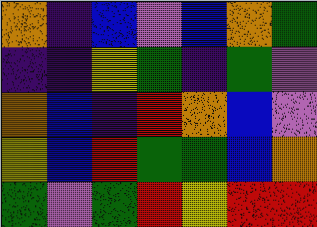[["orange", "indigo", "blue", "violet", "blue", "orange", "green"], ["indigo", "indigo", "yellow", "green", "indigo", "green", "violet"], ["orange", "blue", "indigo", "red", "orange", "blue", "violet"], ["yellow", "blue", "red", "green", "green", "blue", "orange"], ["green", "violet", "green", "red", "yellow", "red", "red"]]